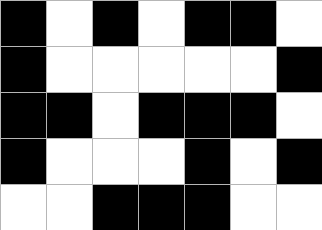[["black", "white", "black", "white", "black", "black", "white"], ["black", "white", "white", "white", "white", "white", "black"], ["black", "black", "white", "black", "black", "black", "white"], ["black", "white", "white", "white", "black", "white", "black"], ["white", "white", "black", "black", "black", "white", "white"]]